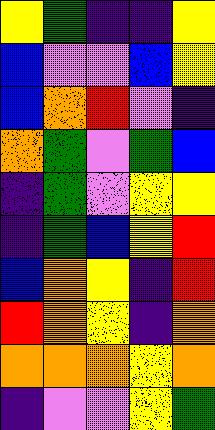[["yellow", "green", "indigo", "indigo", "yellow"], ["blue", "violet", "violet", "blue", "yellow"], ["blue", "orange", "red", "violet", "indigo"], ["orange", "green", "violet", "green", "blue"], ["indigo", "green", "violet", "yellow", "yellow"], ["indigo", "green", "blue", "yellow", "red"], ["blue", "orange", "yellow", "indigo", "red"], ["red", "orange", "yellow", "indigo", "orange"], ["orange", "orange", "orange", "yellow", "orange"], ["indigo", "violet", "violet", "yellow", "green"]]